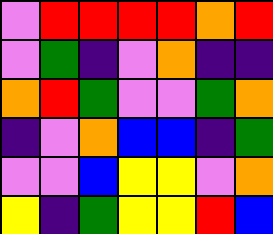[["violet", "red", "red", "red", "red", "orange", "red"], ["violet", "green", "indigo", "violet", "orange", "indigo", "indigo"], ["orange", "red", "green", "violet", "violet", "green", "orange"], ["indigo", "violet", "orange", "blue", "blue", "indigo", "green"], ["violet", "violet", "blue", "yellow", "yellow", "violet", "orange"], ["yellow", "indigo", "green", "yellow", "yellow", "red", "blue"]]